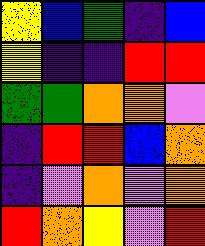[["yellow", "blue", "green", "indigo", "blue"], ["yellow", "indigo", "indigo", "red", "red"], ["green", "green", "orange", "orange", "violet"], ["indigo", "red", "red", "blue", "orange"], ["indigo", "violet", "orange", "violet", "orange"], ["red", "orange", "yellow", "violet", "red"]]